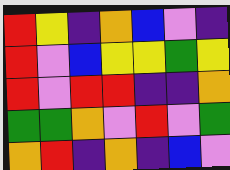[["red", "yellow", "indigo", "orange", "blue", "violet", "indigo"], ["red", "violet", "blue", "yellow", "yellow", "green", "yellow"], ["red", "violet", "red", "red", "indigo", "indigo", "orange"], ["green", "green", "orange", "violet", "red", "violet", "green"], ["orange", "red", "indigo", "orange", "indigo", "blue", "violet"]]